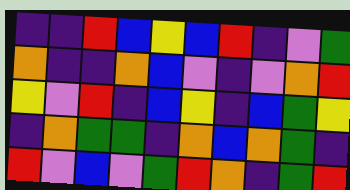[["indigo", "indigo", "red", "blue", "yellow", "blue", "red", "indigo", "violet", "green"], ["orange", "indigo", "indigo", "orange", "blue", "violet", "indigo", "violet", "orange", "red"], ["yellow", "violet", "red", "indigo", "blue", "yellow", "indigo", "blue", "green", "yellow"], ["indigo", "orange", "green", "green", "indigo", "orange", "blue", "orange", "green", "indigo"], ["red", "violet", "blue", "violet", "green", "red", "orange", "indigo", "green", "red"]]